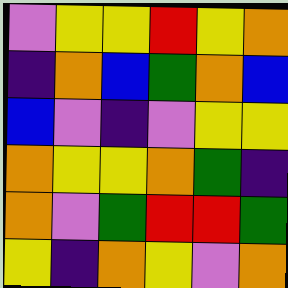[["violet", "yellow", "yellow", "red", "yellow", "orange"], ["indigo", "orange", "blue", "green", "orange", "blue"], ["blue", "violet", "indigo", "violet", "yellow", "yellow"], ["orange", "yellow", "yellow", "orange", "green", "indigo"], ["orange", "violet", "green", "red", "red", "green"], ["yellow", "indigo", "orange", "yellow", "violet", "orange"]]